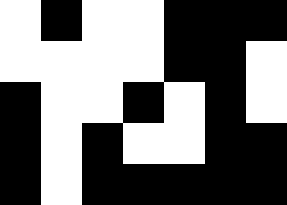[["white", "black", "white", "white", "black", "black", "black"], ["white", "white", "white", "white", "black", "black", "white"], ["black", "white", "white", "black", "white", "black", "white"], ["black", "white", "black", "white", "white", "black", "black"], ["black", "white", "black", "black", "black", "black", "black"]]